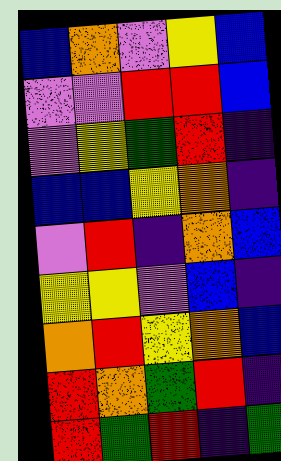[["blue", "orange", "violet", "yellow", "blue"], ["violet", "violet", "red", "red", "blue"], ["violet", "yellow", "green", "red", "indigo"], ["blue", "blue", "yellow", "orange", "indigo"], ["violet", "red", "indigo", "orange", "blue"], ["yellow", "yellow", "violet", "blue", "indigo"], ["orange", "red", "yellow", "orange", "blue"], ["red", "orange", "green", "red", "indigo"], ["red", "green", "red", "indigo", "green"]]